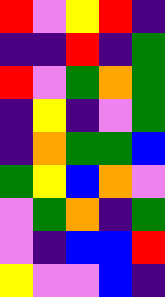[["red", "violet", "yellow", "red", "indigo"], ["indigo", "indigo", "red", "indigo", "green"], ["red", "violet", "green", "orange", "green"], ["indigo", "yellow", "indigo", "violet", "green"], ["indigo", "orange", "green", "green", "blue"], ["green", "yellow", "blue", "orange", "violet"], ["violet", "green", "orange", "indigo", "green"], ["violet", "indigo", "blue", "blue", "red"], ["yellow", "violet", "violet", "blue", "indigo"]]